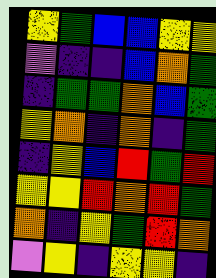[["yellow", "green", "blue", "blue", "yellow", "yellow"], ["violet", "indigo", "indigo", "blue", "orange", "green"], ["indigo", "green", "green", "orange", "blue", "green"], ["yellow", "orange", "indigo", "orange", "indigo", "green"], ["indigo", "yellow", "blue", "red", "green", "red"], ["yellow", "yellow", "red", "orange", "red", "green"], ["orange", "indigo", "yellow", "green", "red", "orange"], ["violet", "yellow", "indigo", "yellow", "yellow", "indigo"]]